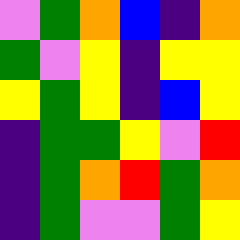[["violet", "green", "orange", "blue", "indigo", "orange"], ["green", "violet", "yellow", "indigo", "yellow", "yellow"], ["yellow", "green", "yellow", "indigo", "blue", "yellow"], ["indigo", "green", "green", "yellow", "violet", "red"], ["indigo", "green", "orange", "red", "green", "orange"], ["indigo", "green", "violet", "violet", "green", "yellow"]]